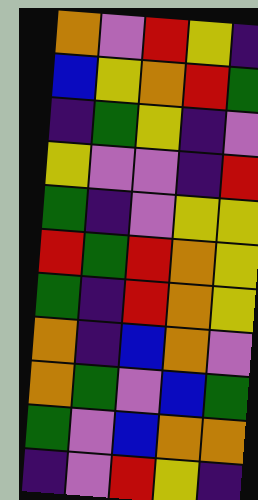[["orange", "violet", "red", "yellow", "indigo"], ["blue", "yellow", "orange", "red", "green"], ["indigo", "green", "yellow", "indigo", "violet"], ["yellow", "violet", "violet", "indigo", "red"], ["green", "indigo", "violet", "yellow", "yellow"], ["red", "green", "red", "orange", "yellow"], ["green", "indigo", "red", "orange", "yellow"], ["orange", "indigo", "blue", "orange", "violet"], ["orange", "green", "violet", "blue", "green"], ["green", "violet", "blue", "orange", "orange"], ["indigo", "violet", "red", "yellow", "indigo"]]